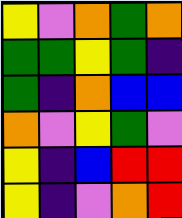[["yellow", "violet", "orange", "green", "orange"], ["green", "green", "yellow", "green", "indigo"], ["green", "indigo", "orange", "blue", "blue"], ["orange", "violet", "yellow", "green", "violet"], ["yellow", "indigo", "blue", "red", "red"], ["yellow", "indigo", "violet", "orange", "red"]]